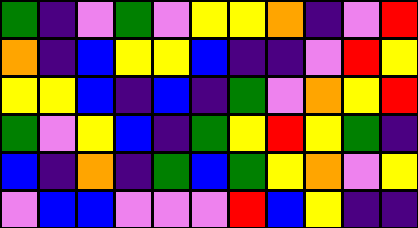[["green", "indigo", "violet", "green", "violet", "yellow", "yellow", "orange", "indigo", "violet", "red"], ["orange", "indigo", "blue", "yellow", "yellow", "blue", "indigo", "indigo", "violet", "red", "yellow"], ["yellow", "yellow", "blue", "indigo", "blue", "indigo", "green", "violet", "orange", "yellow", "red"], ["green", "violet", "yellow", "blue", "indigo", "green", "yellow", "red", "yellow", "green", "indigo"], ["blue", "indigo", "orange", "indigo", "green", "blue", "green", "yellow", "orange", "violet", "yellow"], ["violet", "blue", "blue", "violet", "violet", "violet", "red", "blue", "yellow", "indigo", "indigo"]]